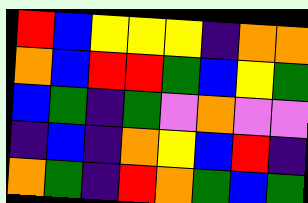[["red", "blue", "yellow", "yellow", "yellow", "indigo", "orange", "orange"], ["orange", "blue", "red", "red", "green", "blue", "yellow", "green"], ["blue", "green", "indigo", "green", "violet", "orange", "violet", "violet"], ["indigo", "blue", "indigo", "orange", "yellow", "blue", "red", "indigo"], ["orange", "green", "indigo", "red", "orange", "green", "blue", "green"]]